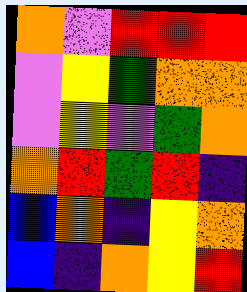[["orange", "violet", "red", "red", "red"], ["violet", "yellow", "green", "orange", "orange"], ["violet", "yellow", "violet", "green", "orange"], ["orange", "red", "green", "red", "indigo"], ["blue", "orange", "indigo", "yellow", "orange"], ["blue", "indigo", "orange", "yellow", "red"]]